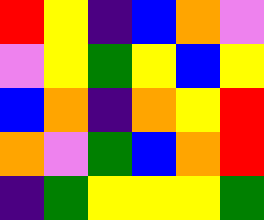[["red", "yellow", "indigo", "blue", "orange", "violet"], ["violet", "yellow", "green", "yellow", "blue", "yellow"], ["blue", "orange", "indigo", "orange", "yellow", "red"], ["orange", "violet", "green", "blue", "orange", "red"], ["indigo", "green", "yellow", "yellow", "yellow", "green"]]